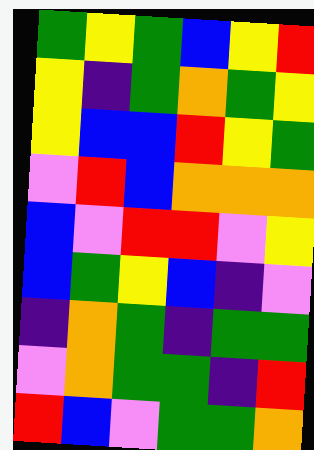[["green", "yellow", "green", "blue", "yellow", "red"], ["yellow", "indigo", "green", "orange", "green", "yellow"], ["yellow", "blue", "blue", "red", "yellow", "green"], ["violet", "red", "blue", "orange", "orange", "orange"], ["blue", "violet", "red", "red", "violet", "yellow"], ["blue", "green", "yellow", "blue", "indigo", "violet"], ["indigo", "orange", "green", "indigo", "green", "green"], ["violet", "orange", "green", "green", "indigo", "red"], ["red", "blue", "violet", "green", "green", "orange"]]